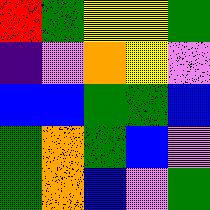[["red", "green", "yellow", "yellow", "green"], ["indigo", "violet", "orange", "yellow", "violet"], ["blue", "blue", "green", "green", "blue"], ["green", "orange", "green", "blue", "violet"], ["green", "orange", "blue", "violet", "green"]]